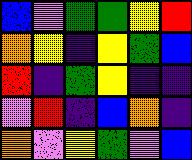[["blue", "violet", "green", "green", "yellow", "red"], ["orange", "yellow", "indigo", "yellow", "green", "blue"], ["red", "indigo", "green", "yellow", "indigo", "indigo"], ["violet", "red", "indigo", "blue", "orange", "indigo"], ["orange", "violet", "yellow", "green", "violet", "blue"]]